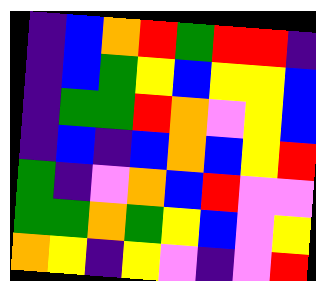[["indigo", "blue", "orange", "red", "green", "red", "red", "indigo"], ["indigo", "blue", "green", "yellow", "blue", "yellow", "yellow", "blue"], ["indigo", "green", "green", "red", "orange", "violet", "yellow", "blue"], ["indigo", "blue", "indigo", "blue", "orange", "blue", "yellow", "red"], ["green", "indigo", "violet", "orange", "blue", "red", "violet", "violet"], ["green", "green", "orange", "green", "yellow", "blue", "violet", "yellow"], ["orange", "yellow", "indigo", "yellow", "violet", "indigo", "violet", "red"]]